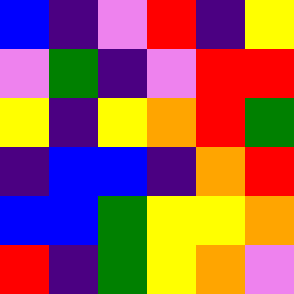[["blue", "indigo", "violet", "red", "indigo", "yellow"], ["violet", "green", "indigo", "violet", "red", "red"], ["yellow", "indigo", "yellow", "orange", "red", "green"], ["indigo", "blue", "blue", "indigo", "orange", "red"], ["blue", "blue", "green", "yellow", "yellow", "orange"], ["red", "indigo", "green", "yellow", "orange", "violet"]]